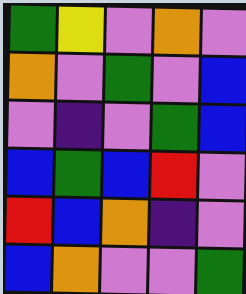[["green", "yellow", "violet", "orange", "violet"], ["orange", "violet", "green", "violet", "blue"], ["violet", "indigo", "violet", "green", "blue"], ["blue", "green", "blue", "red", "violet"], ["red", "blue", "orange", "indigo", "violet"], ["blue", "orange", "violet", "violet", "green"]]